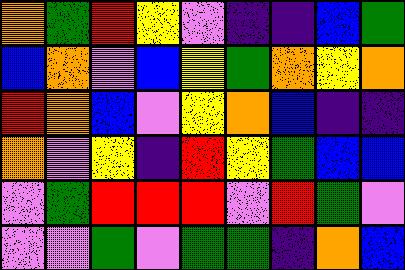[["orange", "green", "red", "yellow", "violet", "indigo", "indigo", "blue", "green"], ["blue", "orange", "violet", "blue", "yellow", "green", "orange", "yellow", "orange"], ["red", "orange", "blue", "violet", "yellow", "orange", "blue", "indigo", "indigo"], ["orange", "violet", "yellow", "indigo", "red", "yellow", "green", "blue", "blue"], ["violet", "green", "red", "red", "red", "violet", "red", "green", "violet"], ["violet", "violet", "green", "violet", "green", "green", "indigo", "orange", "blue"]]